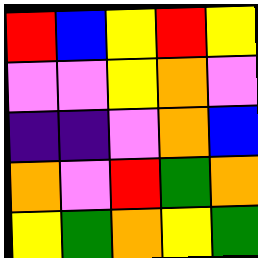[["red", "blue", "yellow", "red", "yellow"], ["violet", "violet", "yellow", "orange", "violet"], ["indigo", "indigo", "violet", "orange", "blue"], ["orange", "violet", "red", "green", "orange"], ["yellow", "green", "orange", "yellow", "green"]]